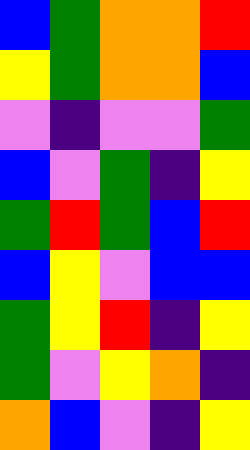[["blue", "green", "orange", "orange", "red"], ["yellow", "green", "orange", "orange", "blue"], ["violet", "indigo", "violet", "violet", "green"], ["blue", "violet", "green", "indigo", "yellow"], ["green", "red", "green", "blue", "red"], ["blue", "yellow", "violet", "blue", "blue"], ["green", "yellow", "red", "indigo", "yellow"], ["green", "violet", "yellow", "orange", "indigo"], ["orange", "blue", "violet", "indigo", "yellow"]]